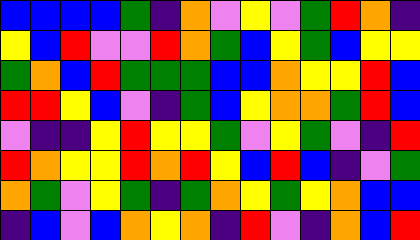[["blue", "blue", "blue", "blue", "green", "indigo", "orange", "violet", "yellow", "violet", "green", "red", "orange", "indigo"], ["yellow", "blue", "red", "violet", "violet", "red", "orange", "green", "blue", "yellow", "green", "blue", "yellow", "yellow"], ["green", "orange", "blue", "red", "green", "green", "green", "blue", "blue", "orange", "yellow", "yellow", "red", "blue"], ["red", "red", "yellow", "blue", "violet", "indigo", "green", "blue", "yellow", "orange", "orange", "green", "red", "blue"], ["violet", "indigo", "indigo", "yellow", "red", "yellow", "yellow", "green", "violet", "yellow", "green", "violet", "indigo", "red"], ["red", "orange", "yellow", "yellow", "red", "orange", "red", "yellow", "blue", "red", "blue", "indigo", "violet", "green"], ["orange", "green", "violet", "yellow", "green", "indigo", "green", "orange", "yellow", "green", "yellow", "orange", "blue", "blue"], ["indigo", "blue", "violet", "blue", "orange", "yellow", "orange", "indigo", "red", "violet", "indigo", "orange", "blue", "red"]]